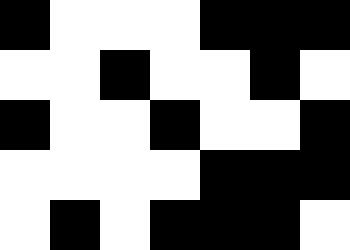[["black", "white", "white", "white", "black", "black", "black"], ["white", "white", "black", "white", "white", "black", "white"], ["black", "white", "white", "black", "white", "white", "black"], ["white", "white", "white", "white", "black", "black", "black"], ["white", "black", "white", "black", "black", "black", "white"]]